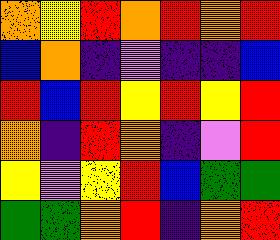[["orange", "yellow", "red", "orange", "red", "orange", "red"], ["blue", "orange", "indigo", "violet", "indigo", "indigo", "blue"], ["red", "blue", "red", "yellow", "red", "yellow", "red"], ["orange", "indigo", "red", "orange", "indigo", "violet", "red"], ["yellow", "violet", "yellow", "red", "blue", "green", "green"], ["green", "green", "orange", "red", "indigo", "orange", "red"]]